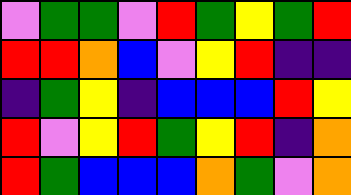[["violet", "green", "green", "violet", "red", "green", "yellow", "green", "red"], ["red", "red", "orange", "blue", "violet", "yellow", "red", "indigo", "indigo"], ["indigo", "green", "yellow", "indigo", "blue", "blue", "blue", "red", "yellow"], ["red", "violet", "yellow", "red", "green", "yellow", "red", "indigo", "orange"], ["red", "green", "blue", "blue", "blue", "orange", "green", "violet", "orange"]]